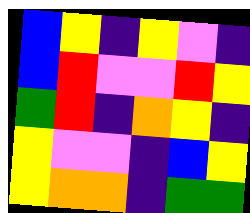[["blue", "yellow", "indigo", "yellow", "violet", "indigo"], ["blue", "red", "violet", "violet", "red", "yellow"], ["green", "red", "indigo", "orange", "yellow", "indigo"], ["yellow", "violet", "violet", "indigo", "blue", "yellow"], ["yellow", "orange", "orange", "indigo", "green", "green"]]